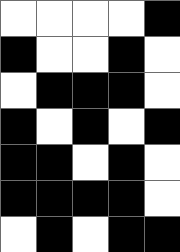[["white", "white", "white", "white", "black"], ["black", "white", "white", "black", "white"], ["white", "black", "black", "black", "white"], ["black", "white", "black", "white", "black"], ["black", "black", "white", "black", "white"], ["black", "black", "black", "black", "white"], ["white", "black", "white", "black", "black"]]